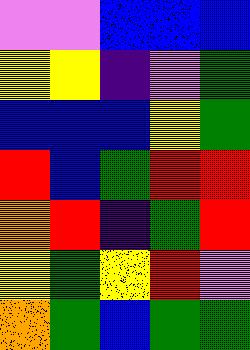[["violet", "violet", "blue", "blue", "blue"], ["yellow", "yellow", "indigo", "violet", "green"], ["blue", "blue", "blue", "yellow", "green"], ["red", "blue", "green", "red", "red"], ["orange", "red", "indigo", "green", "red"], ["yellow", "green", "yellow", "red", "violet"], ["orange", "green", "blue", "green", "green"]]